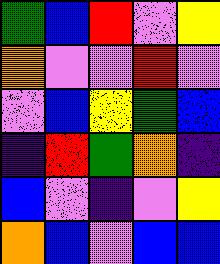[["green", "blue", "red", "violet", "yellow"], ["orange", "violet", "violet", "red", "violet"], ["violet", "blue", "yellow", "green", "blue"], ["indigo", "red", "green", "orange", "indigo"], ["blue", "violet", "indigo", "violet", "yellow"], ["orange", "blue", "violet", "blue", "blue"]]